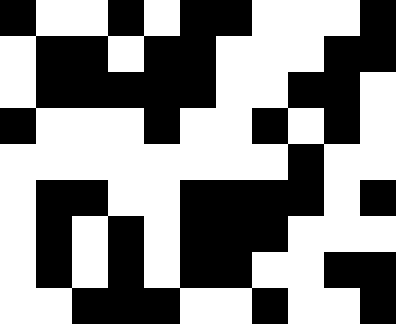[["black", "white", "white", "black", "white", "black", "black", "white", "white", "white", "black"], ["white", "black", "black", "white", "black", "black", "white", "white", "white", "black", "black"], ["white", "black", "black", "black", "black", "black", "white", "white", "black", "black", "white"], ["black", "white", "white", "white", "black", "white", "white", "black", "white", "black", "white"], ["white", "white", "white", "white", "white", "white", "white", "white", "black", "white", "white"], ["white", "black", "black", "white", "white", "black", "black", "black", "black", "white", "black"], ["white", "black", "white", "black", "white", "black", "black", "black", "white", "white", "white"], ["white", "black", "white", "black", "white", "black", "black", "white", "white", "black", "black"], ["white", "white", "black", "black", "black", "white", "white", "black", "white", "white", "black"]]